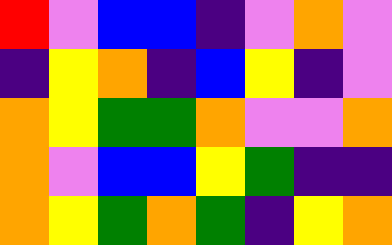[["red", "violet", "blue", "blue", "indigo", "violet", "orange", "violet"], ["indigo", "yellow", "orange", "indigo", "blue", "yellow", "indigo", "violet"], ["orange", "yellow", "green", "green", "orange", "violet", "violet", "orange"], ["orange", "violet", "blue", "blue", "yellow", "green", "indigo", "indigo"], ["orange", "yellow", "green", "orange", "green", "indigo", "yellow", "orange"]]